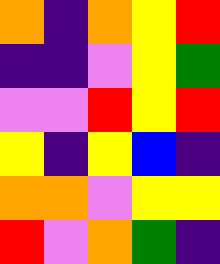[["orange", "indigo", "orange", "yellow", "red"], ["indigo", "indigo", "violet", "yellow", "green"], ["violet", "violet", "red", "yellow", "red"], ["yellow", "indigo", "yellow", "blue", "indigo"], ["orange", "orange", "violet", "yellow", "yellow"], ["red", "violet", "orange", "green", "indigo"]]